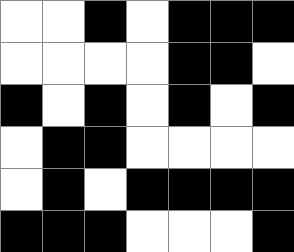[["white", "white", "black", "white", "black", "black", "black"], ["white", "white", "white", "white", "black", "black", "white"], ["black", "white", "black", "white", "black", "white", "black"], ["white", "black", "black", "white", "white", "white", "white"], ["white", "black", "white", "black", "black", "black", "black"], ["black", "black", "black", "white", "white", "white", "black"]]